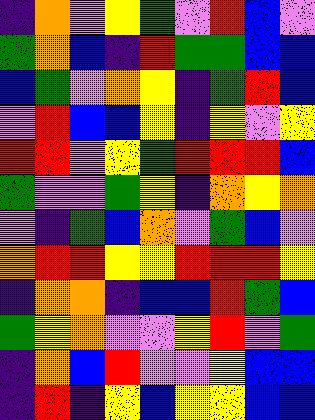[["indigo", "orange", "violet", "yellow", "green", "violet", "red", "blue", "violet"], ["green", "orange", "blue", "indigo", "red", "green", "green", "blue", "blue"], ["blue", "green", "violet", "orange", "yellow", "indigo", "green", "red", "blue"], ["violet", "red", "blue", "blue", "yellow", "indigo", "yellow", "violet", "yellow"], ["red", "red", "violet", "yellow", "green", "red", "red", "red", "blue"], ["green", "violet", "violet", "green", "yellow", "indigo", "orange", "yellow", "orange"], ["violet", "indigo", "green", "blue", "orange", "violet", "green", "blue", "violet"], ["orange", "red", "red", "yellow", "yellow", "red", "red", "red", "yellow"], ["indigo", "orange", "orange", "indigo", "blue", "blue", "red", "green", "blue"], ["green", "yellow", "orange", "violet", "violet", "yellow", "red", "violet", "green"], ["indigo", "orange", "blue", "red", "violet", "violet", "yellow", "blue", "blue"], ["indigo", "red", "indigo", "yellow", "blue", "yellow", "yellow", "blue", "blue"]]